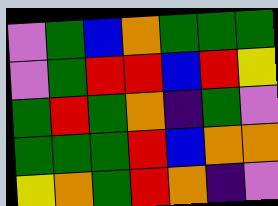[["violet", "green", "blue", "orange", "green", "green", "green"], ["violet", "green", "red", "red", "blue", "red", "yellow"], ["green", "red", "green", "orange", "indigo", "green", "violet"], ["green", "green", "green", "red", "blue", "orange", "orange"], ["yellow", "orange", "green", "red", "orange", "indigo", "violet"]]